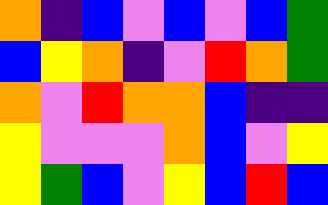[["orange", "indigo", "blue", "violet", "blue", "violet", "blue", "green"], ["blue", "yellow", "orange", "indigo", "violet", "red", "orange", "green"], ["orange", "violet", "red", "orange", "orange", "blue", "indigo", "indigo"], ["yellow", "violet", "violet", "violet", "orange", "blue", "violet", "yellow"], ["yellow", "green", "blue", "violet", "yellow", "blue", "red", "blue"]]